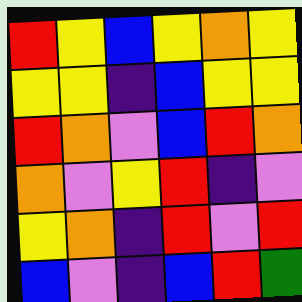[["red", "yellow", "blue", "yellow", "orange", "yellow"], ["yellow", "yellow", "indigo", "blue", "yellow", "yellow"], ["red", "orange", "violet", "blue", "red", "orange"], ["orange", "violet", "yellow", "red", "indigo", "violet"], ["yellow", "orange", "indigo", "red", "violet", "red"], ["blue", "violet", "indigo", "blue", "red", "green"]]